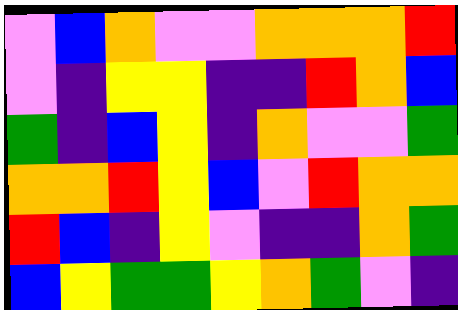[["violet", "blue", "orange", "violet", "violet", "orange", "orange", "orange", "red"], ["violet", "indigo", "yellow", "yellow", "indigo", "indigo", "red", "orange", "blue"], ["green", "indigo", "blue", "yellow", "indigo", "orange", "violet", "violet", "green"], ["orange", "orange", "red", "yellow", "blue", "violet", "red", "orange", "orange"], ["red", "blue", "indigo", "yellow", "violet", "indigo", "indigo", "orange", "green"], ["blue", "yellow", "green", "green", "yellow", "orange", "green", "violet", "indigo"]]